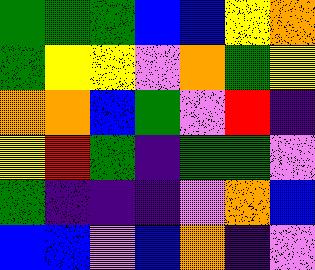[["green", "green", "green", "blue", "blue", "yellow", "orange"], ["green", "yellow", "yellow", "violet", "orange", "green", "yellow"], ["orange", "orange", "blue", "green", "violet", "red", "indigo"], ["yellow", "red", "green", "indigo", "green", "green", "violet"], ["green", "indigo", "indigo", "indigo", "violet", "orange", "blue"], ["blue", "blue", "violet", "blue", "orange", "indigo", "violet"]]